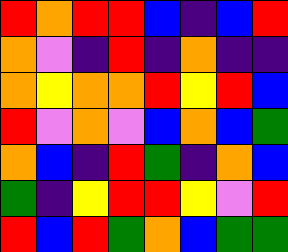[["red", "orange", "red", "red", "blue", "indigo", "blue", "red"], ["orange", "violet", "indigo", "red", "indigo", "orange", "indigo", "indigo"], ["orange", "yellow", "orange", "orange", "red", "yellow", "red", "blue"], ["red", "violet", "orange", "violet", "blue", "orange", "blue", "green"], ["orange", "blue", "indigo", "red", "green", "indigo", "orange", "blue"], ["green", "indigo", "yellow", "red", "red", "yellow", "violet", "red"], ["red", "blue", "red", "green", "orange", "blue", "green", "green"]]